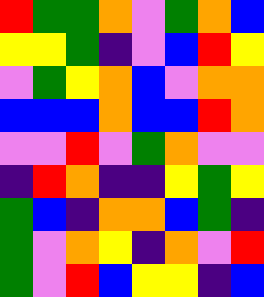[["red", "green", "green", "orange", "violet", "green", "orange", "blue"], ["yellow", "yellow", "green", "indigo", "violet", "blue", "red", "yellow"], ["violet", "green", "yellow", "orange", "blue", "violet", "orange", "orange"], ["blue", "blue", "blue", "orange", "blue", "blue", "red", "orange"], ["violet", "violet", "red", "violet", "green", "orange", "violet", "violet"], ["indigo", "red", "orange", "indigo", "indigo", "yellow", "green", "yellow"], ["green", "blue", "indigo", "orange", "orange", "blue", "green", "indigo"], ["green", "violet", "orange", "yellow", "indigo", "orange", "violet", "red"], ["green", "violet", "red", "blue", "yellow", "yellow", "indigo", "blue"]]